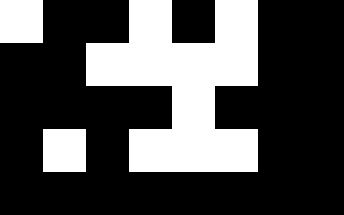[["white", "black", "black", "white", "black", "white", "black", "black"], ["black", "black", "white", "white", "white", "white", "black", "black"], ["black", "black", "black", "black", "white", "black", "black", "black"], ["black", "white", "black", "white", "white", "white", "black", "black"], ["black", "black", "black", "black", "black", "black", "black", "black"]]